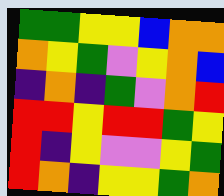[["green", "green", "yellow", "yellow", "blue", "orange", "orange"], ["orange", "yellow", "green", "violet", "yellow", "orange", "blue"], ["indigo", "orange", "indigo", "green", "violet", "orange", "red"], ["red", "red", "yellow", "red", "red", "green", "yellow"], ["red", "indigo", "yellow", "violet", "violet", "yellow", "green"], ["red", "orange", "indigo", "yellow", "yellow", "green", "orange"]]